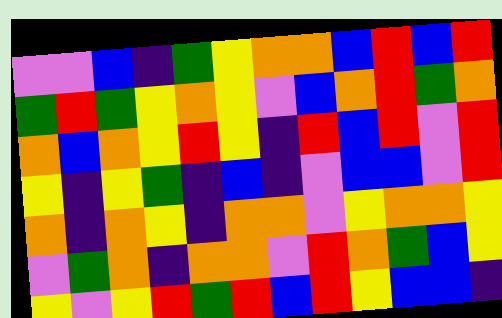[["violet", "violet", "blue", "indigo", "green", "yellow", "orange", "orange", "blue", "red", "blue", "red"], ["green", "red", "green", "yellow", "orange", "yellow", "violet", "blue", "orange", "red", "green", "orange"], ["orange", "blue", "orange", "yellow", "red", "yellow", "indigo", "red", "blue", "red", "violet", "red"], ["yellow", "indigo", "yellow", "green", "indigo", "blue", "indigo", "violet", "blue", "blue", "violet", "red"], ["orange", "indigo", "orange", "yellow", "indigo", "orange", "orange", "violet", "yellow", "orange", "orange", "yellow"], ["violet", "green", "orange", "indigo", "orange", "orange", "violet", "red", "orange", "green", "blue", "yellow"], ["yellow", "violet", "yellow", "red", "green", "red", "blue", "red", "yellow", "blue", "blue", "indigo"]]